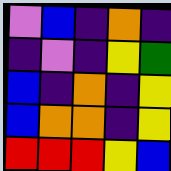[["violet", "blue", "indigo", "orange", "indigo"], ["indigo", "violet", "indigo", "yellow", "green"], ["blue", "indigo", "orange", "indigo", "yellow"], ["blue", "orange", "orange", "indigo", "yellow"], ["red", "red", "red", "yellow", "blue"]]